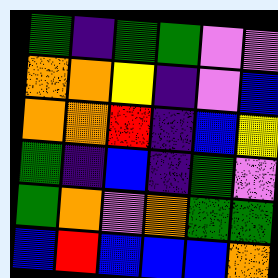[["green", "indigo", "green", "green", "violet", "violet"], ["orange", "orange", "yellow", "indigo", "violet", "blue"], ["orange", "orange", "red", "indigo", "blue", "yellow"], ["green", "indigo", "blue", "indigo", "green", "violet"], ["green", "orange", "violet", "orange", "green", "green"], ["blue", "red", "blue", "blue", "blue", "orange"]]